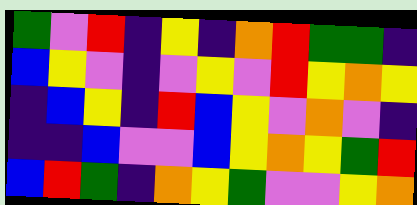[["green", "violet", "red", "indigo", "yellow", "indigo", "orange", "red", "green", "green", "indigo"], ["blue", "yellow", "violet", "indigo", "violet", "yellow", "violet", "red", "yellow", "orange", "yellow"], ["indigo", "blue", "yellow", "indigo", "red", "blue", "yellow", "violet", "orange", "violet", "indigo"], ["indigo", "indigo", "blue", "violet", "violet", "blue", "yellow", "orange", "yellow", "green", "red"], ["blue", "red", "green", "indigo", "orange", "yellow", "green", "violet", "violet", "yellow", "orange"]]